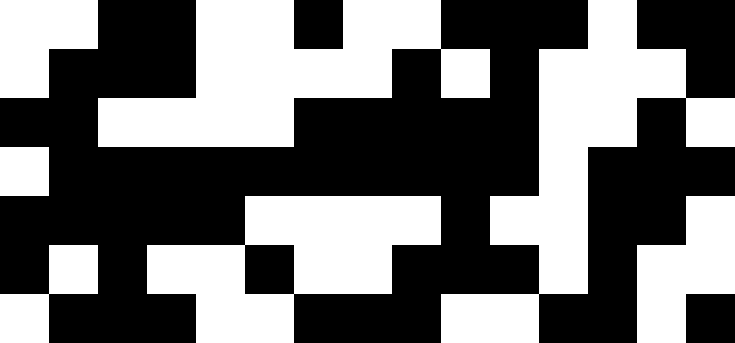[["white", "white", "black", "black", "white", "white", "black", "white", "white", "black", "black", "black", "white", "black", "black"], ["white", "black", "black", "black", "white", "white", "white", "white", "black", "white", "black", "white", "white", "white", "black"], ["black", "black", "white", "white", "white", "white", "black", "black", "black", "black", "black", "white", "white", "black", "white"], ["white", "black", "black", "black", "black", "black", "black", "black", "black", "black", "black", "white", "black", "black", "black"], ["black", "black", "black", "black", "black", "white", "white", "white", "white", "black", "white", "white", "black", "black", "white"], ["black", "white", "black", "white", "white", "black", "white", "white", "black", "black", "black", "white", "black", "white", "white"], ["white", "black", "black", "black", "white", "white", "black", "black", "black", "white", "white", "black", "black", "white", "black"]]